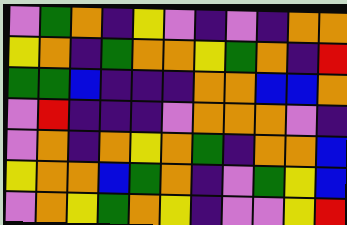[["violet", "green", "orange", "indigo", "yellow", "violet", "indigo", "violet", "indigo", "orange", "orange"], ["yellow", "orange", "indigo", "green", "orange", "orange", "yellow", "green", "orange", "indigo", "red"], ["green", "green", "blue", "indigo", "indigo", "indigo", "orange", "orange", "blue", "blue", "orange"], ["violet", "red", "indigo", "indigo", "indigo", "violet", "orange", "orange", "orange", "violet", "indigo"], ["violet", "orange", "indigo", "orange", "yellow", "orange", "green", "indigo", "orange", "orange", "blue"], ["yellow", "orange", "orange", "blue", "green", "orange", "indigo", "violet", "green", "yellow", "blue"], ["violet", "orange", "yellow", "green", "orange", "yellow", "indigo", "violet", "violet", "yellow", "red"]]